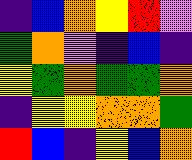[["indigo", "blue", "orange", "yellow", "red", "violet"], ["green", "orange", "violet", "indigo", "blue", "indigo"], ["yellow", "green", "orange", "green", "green", "orange"], ["indigo", "yellow", "yellow", "orange", "orange", "green"], ["red", "blue", "indigo", "yellow", "blue", "orange"]]